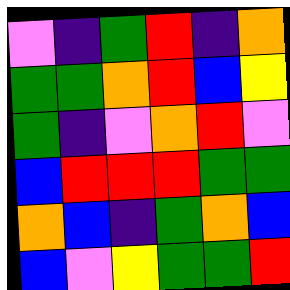[["violet", "indigo", "green", "red", "indigo", "orange"], ["green", "green", "orange", "red", "blue", "yellow"], ["green", "indigo", "violet", "orange", "red", "violet"], ["blue", "red", "red", "red", "green", "green"], ["orange", "blue", "indigo", "green", "orange", "blue"], ["blue", "violet", "yellow", "green", "green", "red"]]